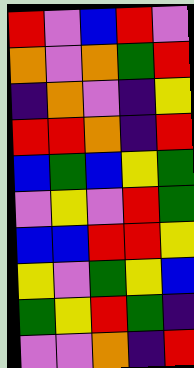[["red", "violet", "blue", "red", "violet"], ["orange", "violet", "orange", "green", "red"], ["indigo", "orange", "violet", "indigo", "yellow"], ["red", "red", "orange", "indigo", "red"], ["blue", "green", "blue", "yellow", "green"], ["violet", "yellow", "violet", "red", "green"], ["blue", "blue", "red", "red", "yellow"], ["yellow", "violet", "green", "yellow", "blue"], ["green", "yellow", "red", "green", "indigo"], ["violet", "violet", "orange", "indigo", "red"]]